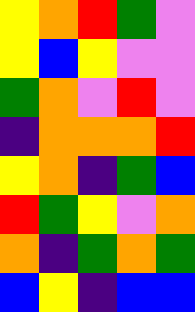[["yellow", "orange", "red", "green", "violet"], ["yellow", "blue", "yellow", "violet", "violet"], ["green", "orange", "violet", "red", "violet"], ["indigo", "orange", "orange", "orange", "red"], ["yellow", "orange", "indigo", "green", "blue"], ["red", "green", "yellow", "violet", "orange"], ["orange", "indigo", "green", "orange", "green"], ["blue", "yellow", "indigo", "blue", "blue"]]